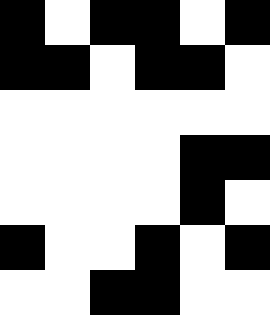[["black", "white", "black", "black", "white", "black"], ["black", "black", "white", "black", "black", "white"], ["white", "white", "white", "white", "white", "white"], ["white", "white", "white", "white", "black", "black"], ["white", "white", "white", "white", "black", "white"], ["black", "white", "white", "black", "white", "black"], ["white", "white", "black", "black", "white", "white"]]